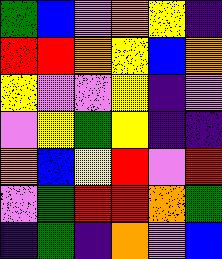[["green", "blue", "violet", "orange", "yellow", "indigo"], ["red", "red", "orange", "yellow", "blue", "orange"], ["yellow", "violet", "violet", "yellow", "indigo", "violet"], ["violet", "yellow", "green", "yellow", "indigo", "indigo"], ["orange", "blue", "yellow", "red", "violet", "red"], ["violet", "green", "red", "red", "orange", "green"], ["indigo", "green", "indigo", "orange", "violet", "blue"]]